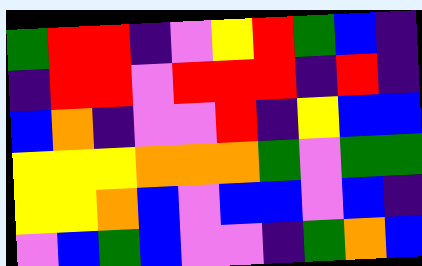[["green", "red", "red", "indigo", "violet", "yellow", "red", "green", "blue", "indigo"], ["indigo", "red", "red", "violet", "red", "red", "red", "indigo", "red", "indigo"], ["blue", "orange", "indigo", "violet", "violet", "red", "indigo", "yellow", "blue", "blue"], ["yellow", "yellow", "yellow", "orange", "orange", "orange", "green", "violet", "green", "green"], ["yellow", "yellow", "orange", "blue", "violet", "blue", "blue", "violet", "blue", "indigo"], ["violet", "blue", "green", "blue", "violet", "violet", "indigo", "green", "orange", "blue"]]